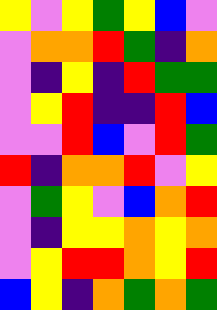[["yellow", "violet", "yellow", "green", "yellow", "blue", "violet"], ["violet", "orange", "orange", "red", "green", "indigo", "orange"], ["violet", "indigo", "yellow", "indigo", "red", "green", "green"], ["violet", "yellow", "red", "indigo", "indigo", "red", "blue"], ["violet", "violet", "red", "blue", "violet", "red", "green"], ["red", "indigo", "orange", "orange", "red", "violet", "yellow"], ["violet", "green", "yellow", "violet", "blue", "orange", "red"], ["violet", "indigo", "yellow", "yellow", "orange", "yellow", "orange"], ["violet", "yellow", "red", "red", "orange", "yellow", "red"], ["blue", "yellow", "indigo", "orange", "green", "orange", "green"]]